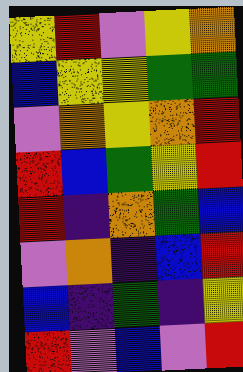[["yellow", "red", "violet", "yellow", "orange"], ["blue", "yellow", "yellow", "green", "green"], ["violet", "orange", "yellow", "orange", "red"], ["red", "blue", "green", "yellow", "red"], ["red", "indigo", "orange", "green", "blue"], ["violet", "orange", "indigo", "blue", "red"], ["blue", "indigo", "green", "indigo", "yellow"], ["red", "violet", "blue", "violet", "red"]]